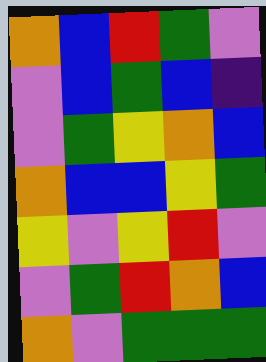[["orange", "blue", "red", "green", "violet"], ["violet", "blue", "green", "blue", "indigo"], ["violet", "green", "yellow", "orange", "blue"], ["orange", "blue", "blue", "yellow", "green"], ["yellow", "violet", "yellow", "red", "violet"], ["violet", "green", "red", "orange", "blue"], ["orange", "violet", "green", "green", "green"]]